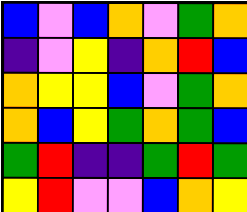[["blue", "violet", "blue", "orange", "violet", "green", "orange"], ["indigo", "violet", "yellow", "indigo", "orange", "red", "blue"], ["orange", "yellow", "yellow", "blue", "violet", "green", "orange"], ["orange", "blue", "yellow", "green", "orange", "green", "blue"], ["green", "red", "indigo", "indigo", "green", "red", "green"], ["yellow", "red", "violet", "violet", "blue", "orange", "yellow"]]